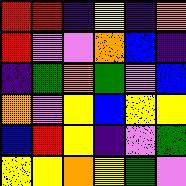[["red", "red", "indigo", "yellow", "indigo", "orange"], ["red", "violet", "violet", "orange", "blue", "indigo"], ["indigo", "green", "orange", "green", "violet", "blue"], ["orange", "violet", "yellow", "blue", "yellow", "yellow"], ["blue", "red", "yellow", "indigo", "violet", "green"], ["yellow", "yellow", "orange", "yellow", "green", "violet"]]